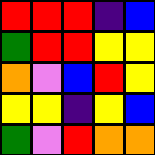[["red", "red", "red", "indigo", "blue"], ["green", "red", "red", "yellow", "yellow"], ["orange", "violet", "blue", "red", "yellow"], ["yellow", "yellow", "indigo", "yellow", "blue"], ["green", "violet", "red", "orange", "orange"]]